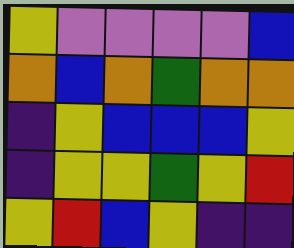[["yellow", "violet", "violet", "violet", "violet", "blue"], ["orange", "blue", "orange", "green", "orange", "orange"], ["indigo", "yellow", "blue", "blue", "blue", "yellow"], ["indigo", "yellow", "yellow", "green", "yellow", "red"], ["yellow", "red", "blue", "yellow", "indigo", "indigo"]]